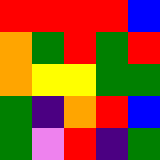[["red", "red", "red", "red", "blue"], ["orange", "green", "red", "green", "red"], ["orange", "yellow", "yellow", "green", "green"], ["green", "indigo", "orange", "red", "blue"], ["green", "violet", "red", "indigo", "green"]]